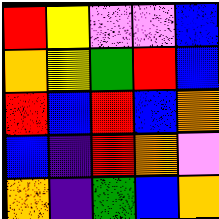[["red", "yellow", "violet", "violet", "blue"], ["orange", "yellow", "green", "red", "blue"], ["red", "blue", "red", "blue", "orange"], ["blue", "indigo", "red", "orange", "violet"], ["orange", "indigo", "green", "blue", "orange"]]